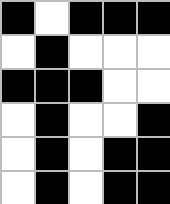[["black", "white", "black", "black", "black"], ["white", "black", "white", "white", "white"], ["black", "black", "black", "white", "white"], ["white", "black", "white", "white", "black"], ["white", "black", "white", "black", "black"], ["white", "black", "white", "black", "black"]]